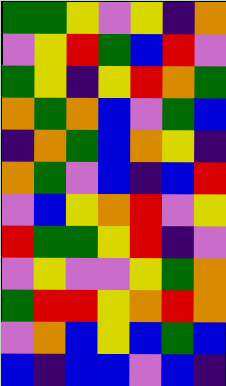[["green", "green", "yellow", "violet", "yellow", "indigo", "orange"], ["violet", "yellow", "red", "green", "blue", "red", "violet"], ["green", "yellow", "indigo", "yellow", "red", "orange", "green"], ["orange", "green", "orange", "blue", "violet", "green", "blue"], ["indigo", "orange", "green", "blue", "orange", "yellow", "indigo"], ["orange", "green", "violet", "blue", "indigo", "blue", "red"], ["violet", "blue", "yellow", "orange", "red", "violet", "yellow"], ["red", "green", "green", "yellow", "red", "indigo", "violet"], ["violet", "yellow", "violet", "violet", "yellow", "green", "orange"], ["green", "red", "red", "yellow", "orange", "red", "orange"], ["violet", "orange", "blue", "yellow", "blue", "green", "blue"], ["blue", "indigo", "blue", "blue", "violet", "blue", "indigo"]]